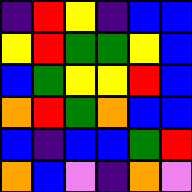[["indigo", "red", "yellow", "indigo", "blue", "blue"], ["yellow", "red", "green", "green", "yellow", "blue"], ["blue", "green", "yellow", "yellow", "red", "blue"], ["orange", "red", "green", "orange", "blue", "blue"], ["blue", "indigo", "blue", "blue", "green", "red"], ["orange", "blue", "violet", "indigo", "orange", "violet"]]